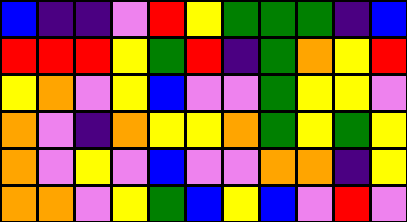[["blue", "indigo", "indigo", "violet", "red", "yellow", "green", "green", "green", "indigo", "blue"], ["red", "red", "red", "yellow", "green", "red", "indigo", "green", "orange", "yellow", "red"], ["yellow", "orange", "violet", "yellow", "blue", "violet", "violet", "green", "yellow", "yellow", "violet"], ["orange", "violet", "indigo", "orange", "yellow", "yellow", "orange", "green", "yellow", "green", "yellow"], ["orange", "violet", "yellow", "violet", "blue", "violet", "violet", "orange", "orange", "indigo", "yellow"], ["orange", "orange", "violet", "yellow", "green", "blue", "yellow", "blue", "violet", "red", "violet"]]